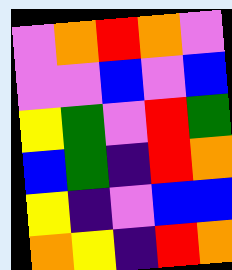[["violet", "orange", "red", "orange", "violet"], ["violet", "violet", "blue", "violet", "blue"], ["yellow", "green", "violet", "red", "green"], ["blue", "green", "indigo", "red", "orange"], ["yellow", "indigo", "violet", "blue", "blue"], ["orange", "yellow", "indigo", "red", "orange"]]